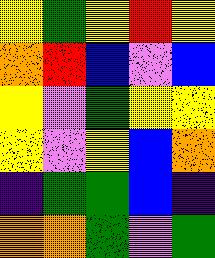[["yellow", "green", "yellow", "red", "yellow"], ["orange", "red", "blue", "violet", "blue"], ["yellow", "violet", "green", "yellow", "yellow"], ["yellow", "violet", "yellow", "blue", "orange"], ["indigo", "green", "green", "blue", "indigo"], ["orange", "orange", "green", "violet", "green"]]